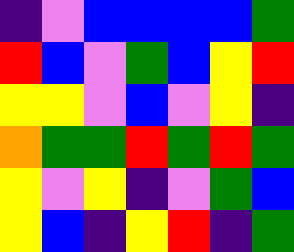[["indigo", "violet", "blue", "blue", "blue", "blue", "green"], ["red", "blue", "violet", "green", "blue", "yellow", "red"], ["yellow", "yellow", "violet", "blue", "violet", "yellow", "indigo"], ["orange", "green", "green", "red", "green", "red", "green"], ["yellow", "violet", "yellow", "indigo", "violet", "green", "blue"], ["yellow", "blue", "indigo", "yellow", "red", "indigo", "green"]]